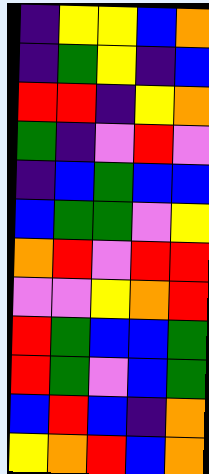[["indigo", "yellow", "yellow", "blue", "orange"], ["indigo", "green", "yellow", "indigo", "blue"], ["red", "red", "indigo", "yellow", "orange"], ["green", "indigo", "violet", "red", "violet"], ["indigo", "blue", "green", "blue", "blue"], ["blue", "green", "green", "violet", "yellow"], ["orange", "red", "violet", "red", "red"], ["violet", "violet", "yellow", "orange", "red"], ["red", "green", "blue", "blue", "green"], ["red", "green", "violet", "blue", "green"], ["blue", "red", "blue", "indigo", "orange"], ["yellow", "orange", "red", "blue", "orange"]]